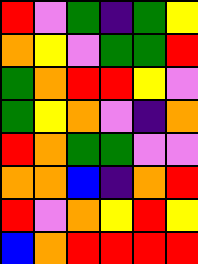[["red", "violet", "green", "indigo", "green", "yellow"], ["orange", "yellow", "violet", "green", "green", "red"], ["green", "orange", "red", "red", "yellow", "violet"], ["green", "yellow", "orange", "violet", "indigo", "orange"], ["red", "orange", "green", "green", "violet", "violet"], ["orange", "orange", "blue", "indigo", "orange", "red"], ["red", "violet", "orange", "yellow", "red", "yellow"], ["blue", "orange", "red", "red", "red", "red"]]